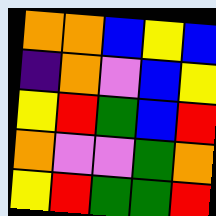[["orange", "orange", "blue", "yellow", "blue"], ["indigo", "orange", "violet", "blue", "yellow"], ["yellow", "red", "green", "blue", "red"], ["orange", "violet", "violet", "green", "orange"], ["yellow", "red", "green", "green", "red"]]